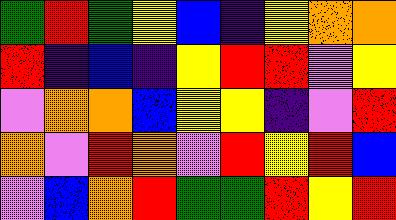[["green", "red", "green", "yellow", "blue", "indigo", "yellow", "orange", "orange"], ["red", "indigo", "blue", "indigo", "yellow", "red", "red", "violet", "yellow"], ["violet", "orange", "orange", "blue", "yellow", "yellow", "indigo", "violet", "red"], ["orange", "violet", "red", "orange", "violet", "red", "yellow", "red", "blue"], ["violet", "blue", "orange", "red", "green", "green", "red", "yellow", "red"]]